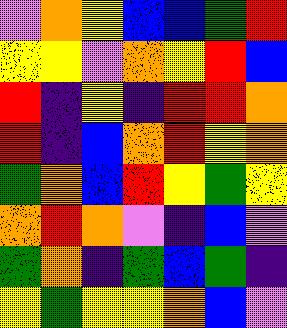[["violet", "orange", "yellow", "blue", "blue", "green", "red"], ["yellow", "yellow", "violet", "orange", "yellow", "red", "blue"], ["red", "indigo", "yellow", "indigo", "red", "red", "orange"], ["red", "indigo", "blue", "orange", "red", "yellow", "orange"], ["green", "orange", "blue", "red", "yellow", "green", "yellow"], ["orange", "red", "orange", "violet", "indigo", "blue", "violet"], ["green", "orange", "indigo", "green", "blue", "green", "indigo"], ["yellow", "green", "yellow", "yellow", "orange", "blue", "violet"]]